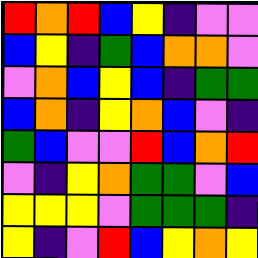[["red", "orange", "red", "blue", "yellow", "indigo", "violet", "violet"], ["blue", "yellow", "indigo", "green", "blue", "orange", "orange", "violet"], ["violet", "orange", "blue", "yellow", "blue", "indigo", "green", "green"], ["blue", "orange", "indigo", "yellow", "orange", "blue", "violet", "indigo"], ["green", "blue", "violet", "violet", "red", "blue", "orange", "red"], ["violet", "indigo", "yellow", "orange", "green", "green", "violet", "blue"], ["yellow", "yellow", "yellow", "violet", "green", "green", "green", "indigo"], ["yellow", "indigo", "violet", "red", "blue", "yellow", "orange", "yellow"]]